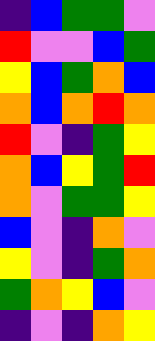[["indigo", "blue", "green", "green", "violet"], ["red", "violet", "violet", "blue", "green"], ["yellow", "blue", "green", "orange", "blue"], ["orange", "blue", "orange", "red", "orange"], ["red", "violet", "indigo", "green", "yellow"], ["orange", "blue", "yellow", "green", "red"], ["orange", "violet", "green", "green", "yellow"], ["blue", "violet", "indigo", "orange", "violet"], ["yellow", "violet", "indigo", "green", "orange"], ["green", "orange", "yellow", "blue", "violet"], ["indigo", "violet", "indigo", "orange", "yellow"]]